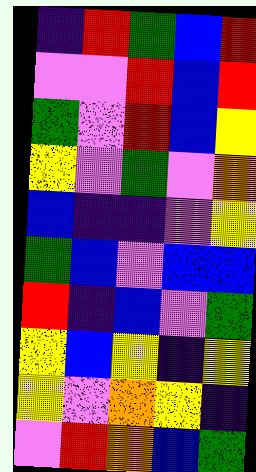[["indigo", "red", "green", "blue", "red"], ["violet", "violet", "red", "blue", "red"], ["green", "violet", "red", "blue", "yellow"], ["yellow", "violet", "green", "violet", "orange"], ["blue", "indigo", "indigo", "violet", "yellow"], ["green", "blue", "violet", "blue", "blue"], ["red", "indigo", "blue", "violet", "green"], ["yellow", "blue", "yellow", "indigo", "yellow"], ["yellow", "violet", "orange", "yellow", "indigo"], ["violet", "red", "orange", "blue", "green"]]